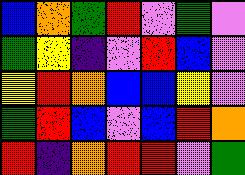[["blue", "orange", "green", "red", "violet", "green", "violet"], ["green", "yellow", "indigo", "violet", "red", "blue", "violet"], ["yellow", "red", "orange", "blue", "blue", "yellow", "violet"], ["green", "red", "blue", "violet", "blue", "red", "orange"], ["red", "indigo", "orange", "red", "red", "violet", "green"]]